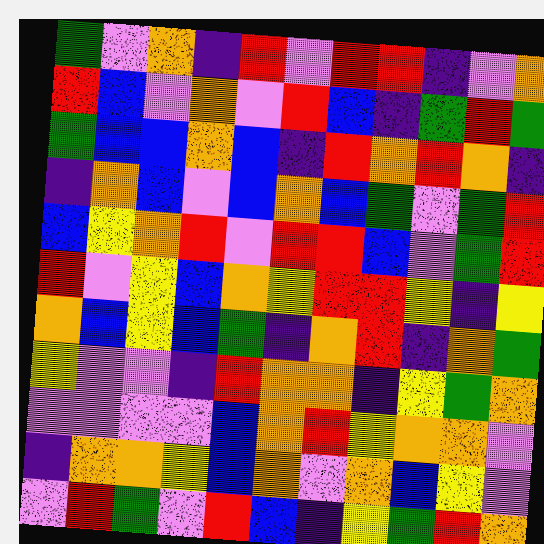[["green", "violet", "orange", "indigo", "red", "violet", "red", "red", "indigo", "violet", "orange"], ["red", "blue", "violet", "orange", "violet", "red", "blue", "indigo", "green", "red", "green"], ["green", "blue", "blue", "orange", "blue", "indigo", "red", "orange", "red", "orange", "indigo"], ["indigo", "orange", "blue", "violet", "blue", "orange", "blue", "green", "violet", "green", "red"], ["blue", "yellow", "orange", "red", "violet", "red", "red", "blue", "violet", "green", "red"], ["red", "violet", "yellow", "blue", "orange", "yellow", "red", "red", "yellow", "indigo", "yellow"], ["orange", "blue", "yellow", "blue", "green", "indigo", "orange", "red", "indigo", "orange", "green"], ["yellow", "violet", "violet", "indigo", "red", "orange", "orange", "indigo", "yellow", "green", "orange"], ["violet", "violet", "violet", "violet", "blue", "orange", "red", "yellow", "orange", "orange", "violet"], ["indigo", "orange", "orange", "yellow", "blue", "orange", "violet", "orange", "blue", "yellow", "violet"], ["violet", "red", "green", "violet", "red", "blue", "indigo", "yellow", "green", "red", "orange"]]